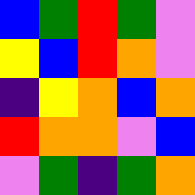[["blue", "green", "red", "green", "violet"], ["yellow", "blue", "red", "orange", "violet"], ["indigo", "yellow", "orange", "blue", "orange"], ["red", "orange", "orange", "violet", "blue"], ["violet", "green", "indigo", "green", "orange"]]